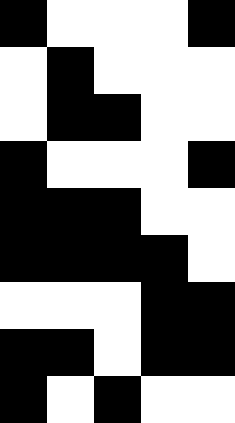[["black", "white", "white", "white", "black"], ["white", "black", "white", "white", "white"], ["white", "black", "black", "white", "white"], ["black", "white", "white", "white", "black"], ["black", "black", "black", "white", "white"], ["black", "black", "black", "black", "white"], ["white", "white", "white", "black", "black"], ["black", "black", "white", "black", "black"], ["black", "white", "black", "white", "white"]]